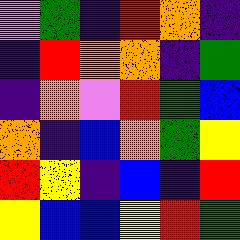[["violet", "green", "indigo", "red", "orange", "indigo"], ["indigo", "red", "orange", "orange", "indigo", "green"], ["indigo", "orange", "violet", "red", "green", "blue"], ["orange", "indigo", "blue", "orange", "green", "yellow"], ["red", "yellow", "indigo", "blue", "indigo", "red"], ["yellow", "blue", "blue", "yellow", "red", "green"]]